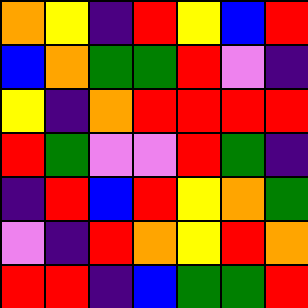[["orange", "yellow", "indigo", "red", "yellow", "blue", "red"], ["blue", "orange", "green", "green", "red", "violet", "indigo"], ["yellow", "indigo", "orange", "red", "red", "red", "red"], ["red", "green", "violet", "violet", "red", "green", "indigo"], ["indigo", "red", "blue", "red", "yellow", "orange", "green"], ["violet", "indigo", "red", "orange", "yellow", "red", "orange"], ["red", "red", "indigo", "blue", "green", "green", "red"]]